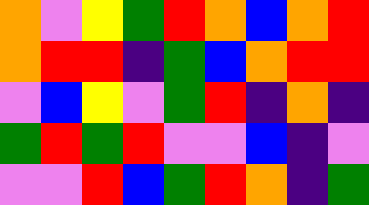[["orange", "violet", "yellow", "green", "red", "orange", "blue", "orange", "red"], ["orange", "red", "red", "indigo", "green", "blue", "orange", "red", "red"], ["violet", "blue", "yellow", "violet", "green", "red", "indigo", "orange", "indigo"], ["green", "red", "green", "red", "violet", "violet", "blue", "indigo", "violet"], ["violet", "violet", "red", "blue", "green", "red", "orange", "indigo", "green"]]